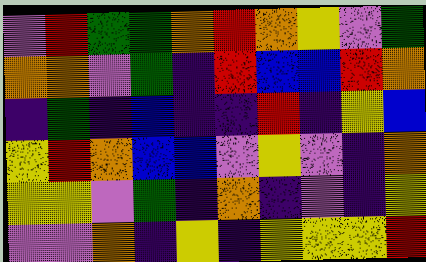[["violet", "red", "green", "green", "orange", "red", "orange", "yellow", "violet", "green"], ["orange", "orange", "violet", "green", "indigo", "red", "blue", "blue", "red", "orange"], ["indigo", "green", "indigo", "blue", "indigo", "indigo", "red", "indigo", "yellow", "blue"], ["yellow", "red", "orange", "blue", "blue", "violet", "yellow", "violet", "indigo", "orange"], ["yellow", "yellow", "violet", "green", "indigo", "orange", "indigo", "violet", "indigo", "yellow"], ["violet", "violet", "orange", "indigo", "yellow", "indigo", "yellow", "yellow", "yellow", "red"]]